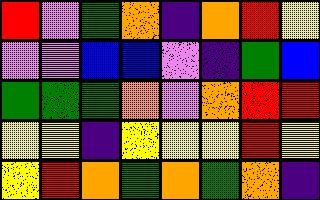[["red", "violet", "green", "orange", "indigo", "orange", "red", "yellow"], ["violet", "violet", "blue", "blue", "violet", "indigo", "green", "blue"], ["green", "green", "green", "orange", "violet", "orange", "red", "red"], ["yellow", "yellow", "indigo", "yellow", "yellow", "yellow", "red", "yellow"], ["yellow", "red", "orange", "green", "orange", "green", "orange", "indigo"]]